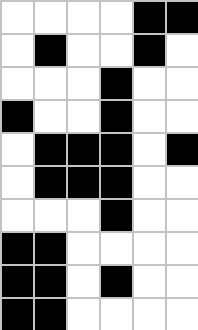[["white", "white", "white", "white", "black", "black"], ["white", "black", "white", "white", "black", "white"], ["white", "white", "white", "black", "white", "white"], ["black", "white", "white", "black", "white", "white"], ["white", "black", "black", "black", "white", "black"], ["white", "black", "black", "black", "white", "white"], ["white", "white", "white", "black", "white", "white"], ["black", "black", "white", "white", "white", "white"], ["black", "black", "white", "black", "white", "white"], ["black", "black", "white", "white", "white", "white"]]